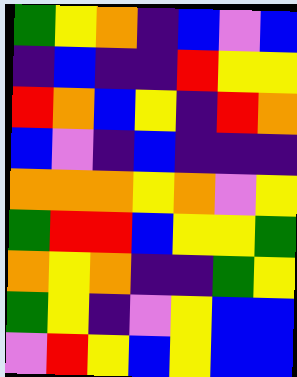[["green", "yellow", "orange", "indigo", "blue", "violet", "blue"], ["indigo", "blue", "indigo", "indigo", "red", "yellow", "yellow"], ["red", "orange", "blue", "yellow", "indigo", "red", "orange"], ["blue", "violet", "indigo", "blue", "indigo", "indigo", "indigo"], ["orange", "orange", "orange", "yellow", "orange", "violet", "yellow"], ["green", "red", "red", "blue", "yellow", "yellow", "green"], ["orange", "yellow", "orange", "indigo", "indigo", "green", "yellow"], ["green", "yellow", "indigo", "violet", "yellow", "blue", "blue"], ["violet", "red", "yellow", "blue", "yellow", "blue", "blue"]]